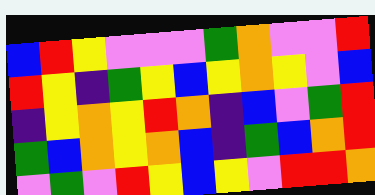[["blue", "red", "yellow", "violet", "violet", "violet", "green", "orange", "violet", "violet", "red"], ["red", "yellow", "indigo", "green", "yellow", "blue", "yellow", "orange", "yellow", "violet", "blue"], ["indigo", "yellow", "orange", "yellow", "red", "orange", "indigo", "blue", "violet", "green", "red"], ["green", "blue", "orange", "yellow", "orange", "blue", "indigo", "green", "blue", "orange", "red"], ["violet", "green", "violet", "red", "yellow", "blue", "yellow", "violet", "red", "red", "orange"]]